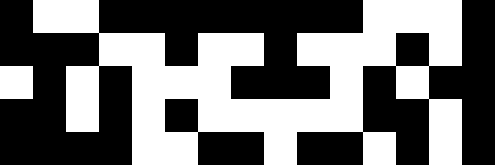[["black", "white", "white", "black", "black", "black", "black", "black", "black", "black", "black", "white", "white", "white", "black"], ["black", "black", "black", "white", "white", "black", "white", "white", "black", "white", "white", "white", "black", "white", "black"], ["white", "black", "white", "black", "white", "white", "white", "black", "black", "black", "white", "black", "white", "black", "black"], ["black", "black", "white", "black", "white", "black", "white", "white", "white", "white", "white", "black", "black", "white", "black"], ["black", "black", "black", "black", "white", "white", "black", "black", "white", "black", "black", "white", "black", "white", "black"]]